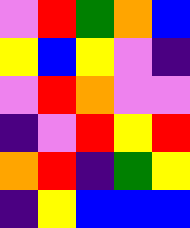[["violet", "red", "green", "orange", "blue"], ["yellow", "blue", "yellow", "violet", "indigo"], ["violet", "red", "orange", "violet", "violet"], ["indigo", "violet", "red", "yellow", "red"], ["orange", "red", "indigo", "green", "yellow"], ["indigo", "yellow", "blue", "blue", "blue"]]